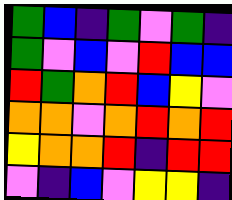[["green", "blue", "indigo", "green", "violet", "green", "indigo"], ["green", "violet", "blue", "violet", "red", "blue", "blue"], ["red", "green", "orange", "red", "blue", "yellow", "violet"], ["orange", "orange", "violet", "orange", "red", "orange", "red"], ["yellow", "orange", "orange", "red", "indigo", "red", "red"], ["violet", "indigo", "blue", "violet", "yellow", "yellow", "indigo"]]